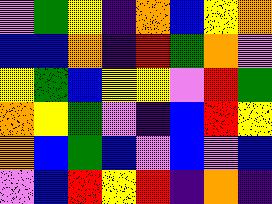[["violet", "green", "yellow", "indigo", "orange", "blue", "yellow", "orange"], ["blue", "blue", "orange", "indigo", "red", "green", "orange", "violet"], ["yellow", "green", "blue", "yellow", "yellow", "violet", "red", "green"], ["orange", "yellow", "green", "violet", "indigo", "blue", "red", "yellow"], ["orange", "blue", "green", "blue", "violet", "blue", "violet", "blue"], ["violet", "blue", "red", "yellow", "red", "indigo", "orange", "indigo"]]